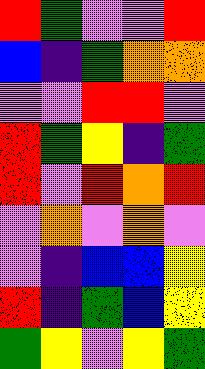[["red", "green", "violet", "violet", "red"], ["blue", "indigo", "green", "orange", "orange"], ["violet", "violet", "red", "red", "violet"], ["red", "green", "yellow", "indigo", "green"], ["red", "violet", "red", "orange", "red"], ["violet", "orange", "violet", "orange", "violet"], ["violet", "indigo", "blue", "blue", "yellow"], ["red", "indigo", "green", "blue", "yellow"], ["green", "yellow", "violet", "yellow", "green"]]